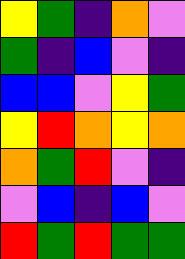[["yellow", "green", "indigo", "orange", "violet"], ["green", "indigo", "blue", "violet", "indigo"], ["blue", "blue", "violet", "yellow", "green"], ["yellow", "red", "orange", "yellow", "orange"], ["orange", "green", "red", "violet", "indigo"], ["violet", "blue", "indigo", "blue", "violet"], ["red", "green", "red", "green", "green"]]